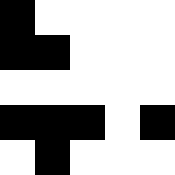[["black", "white", "white", "white", "white"], ["black", "black", "white", "white", "white"], ["white", "white", "white", "white", "white"], ["black", "black", "black", "white", "black"], ["white", "black", "white", "white", "white"]]